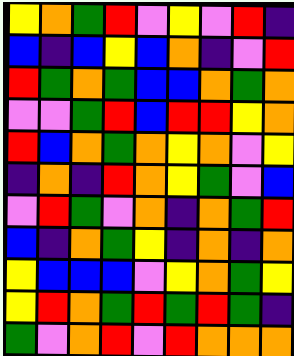[["yellow", "orange", "green", "red", "violet", "yellow", "violet", "red", "indigo"], ["blue", "indigo", "blue", "yellow", "blue", "orange", "indigo", "violet", "red"], ["red", "green", "orange", "green", "blue", "blue", "orange", "green", "orange"], ["violet", "violet", "green", "red", "blue", "red", "red", "yellow", "orange"], ["red", "blue", "orange", "green", "orange", "yellow", "orange", "violet", "yellow"], ["indigo", "orange", "indigo", "red", "orange", "yellow", "green", "violet", "blue"], ["violet", "red", "green", "violet", "orange", "indigo", "orange", "green", "red"], ["blue", "indigo", "orange", "green", "yellow", "indigo", "orange", "indigo", "orange"], ["yellow", "blue", "blue", "blue", "violet", "yellow", "orange", "green", "yellow"], ["yellow", "red", "orange", "green", "red", "green", "red", "green", "indigo"], ["green", "violet", "orange", "red", "violet", "red", "orange", "orange", "orange"]]